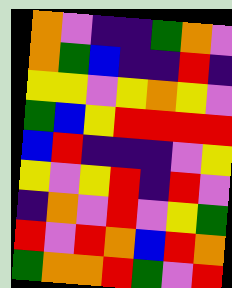[["orange", "violet", "indigo", "indigo", "green", "orange", "violet"], ["orange", "green", "blue", "indigo", "indigo", "red", "indigo"], ["yellow", "yellow", "violet", "yellow", "orange", "yellow", "violet"], ["green", "blue", "yellow", "red", "red", "red", "red"], ["blue", "red", "indigo", "indigo", "indigo", "violet", "yellow"], ["yellow", "violet", "yellow", "red", "indigo", "red", "violet"], ["indigo", "orange", "violet", "red", "violet", "yellow", "green"], ["red", "violet", "red", "orange", "blue", "red", "orange"], ["green", "orange", "orange", "red", "green", "violet", "red"]]